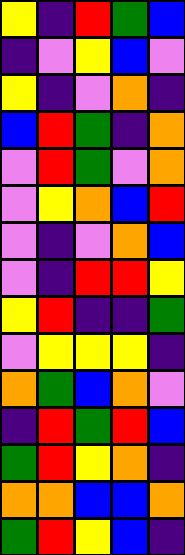[["yellow", "indigo", "red", "green", "blue"], ["indigo", "violet", "yellow", "blue", "violet"], ["yellow", "indigo", "violet", "orange", "indigo"], ["blue", "red", "green", "indigo", "orange"], ["violet", "red", "green", "violet", "orange"], ["violet", "yellow", "orange", "blue", "red"], ["violet", "indigo", "violet", "orange", "blue"], ["violet", "indigo", "red", "red", "yellow"], ["yellow", "red", "indigo", "indigo", "green"], ["violet", "yellow", "yellow", "yellow", "indigo"], ["orange", "green", "blue", "orange", "violet"], ["indigo", "red", "green", "red", "blue"], ["green", "red", "yellow", "orange", "indigo"], ["orange", "orange", "blue", "blue", "orange"], ["green", "red", "yellow", "blue", "indigo"]]